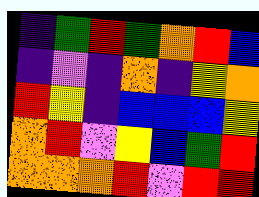[["indigo", "green", "red", "green", "orange", "red", "blue"], ["indigo", "violet", "indigo", "orange", "indigo", "yellow", "orange"], ["red", "yellow", "indigo", "blue", "blue", "blue", "yellow"], ["orange", "red", "violet", "yellow", "blue", "green", "red"], ["orange", "orange", "orange", "red", "violet", "red", "red"]]